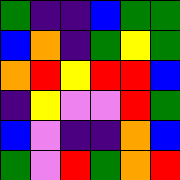[["green", "indigo", "indigo", "blue", "green", "green"], ["blue", "orange", "indigo", "green", "yellow", "green"], ["orange", "red", "yellow", "red", "red", "blue"], ["indigo", "yellow", "violet", "violet", "red", "green"], ["blue", "violet", "indigo", "indigo", "orange", "blue"], ["green", "violet", "red", "green", "orange", "red"]]